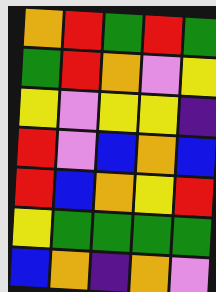[["orange", "red", "green", "red", "green"], ["green", "red", "orange", "violet", "yellow"], ["yellow", "violet", "yellow", "yellow", "indigo"], ["red", "violet", "blue", "orange", "blue"], ["red", "blue", "orange", "yellow", "red"], ["yellow", "green", "green", "green", "green"], ["blue", "orange", "indigo", "orange", "violet"]]